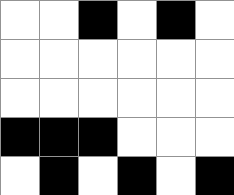[["white", "white", "black", "white", "black", "white"], ["white", "white", "white", "white", "white", "white"], ["white", "white", "white", "white", "white", "white"], ["black", "black", "black", "white", "white", "white"], ["white", "black", "white", "black", "white", "black"]]